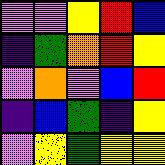[["violet", "violet", "yellow", "red", "blue"], ["indigo", "green", "orange", "red", "yellow"], ["violet", "orange", "violet", "blue", "red"], ["indigo", "blue", "green", "indigo", "yellow"], ["violet", "yellow", "green", "yellow", "yellow"]]